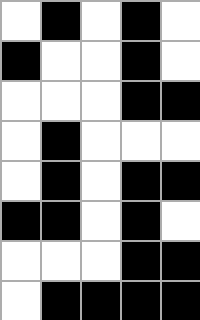[["white", "black", "white", "black", "white"], ["black", "white", "white", "black", "white"], ["white", "white", "white", "black", "black"], ["white", "black", "white", "white", "white"], ["white", "black", "white", "black", "black"], ["black", "black", "white", "black", "white"], ["white", "white", "white", "black", "black"], ["white", "black", "black", "black", "black"]]